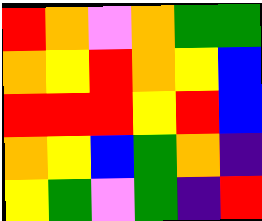[["red", "orange", "violet", "orange", "green", "green"], ["orange", "yellow", "red", "orange", "yellow", "blue"], ["red", "red", "red", "yellow", "red", "blue"], ["orange", "yellow", "blue", "green", "orange", "indigo"], ["yellow", "green", "violet", "green", "indigo", "red"]]